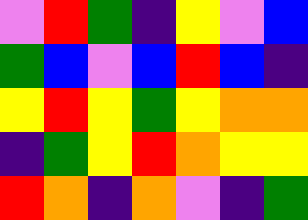[["violet", "red", "green", "indigo", "yellow", "violet", "blue"], ["green", "blue", "violet", "blue", "red", "blue", "indigo"], ["yellow", "red", "yellow", "green", "yellow", "orange", "orange"], ["indigo", "green", "yellow", "red", "orange", "yellow", "yellow"], ["red", "orange", "indigo", "orange", "violet", "indigo", "green"]]